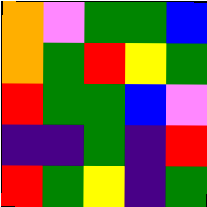[["orange", "violet", "green", "green", "blue"], ["orange", "green", "red", "yellow", "green"], ["red", "green", "green", "blue", "violet"], ["indigo", "indigo", "green", "indigo", "red"], ["red", "green", "yellow", "indigo", "green"]]